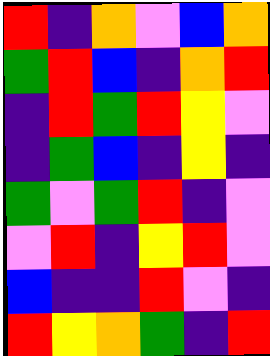[["red", "indigo", "orange", "violet", "blue", "orange"], ["green", "red", "blue", "indigo", "orange", "red"], ["indigo", "red", "green", "red", "yellow", "violet"], ["indigo", "green", "blue", "indigo", "yellow", "indigo"], ["green", "violet", "green", "red", "indigo", "violet"], ["violet", "red", "indigo", "yellow", "red", "violet"], ["blue", "indigo", "indigo", "red", "violet", "indigo"], ["red", "yellow", "orange", "green", "indigo", "red"]]